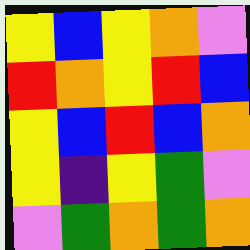[["yellow", "blue", "yellow", "orange", "violet"], ["red", "orange", "yellow", "red", "blue"], ["yellow", "blue", "red", "blue", "orange"], ["yellow", "indigo", "yellow", "green", "violet"], ["violet", "green", "orange", "green", "orange"]]